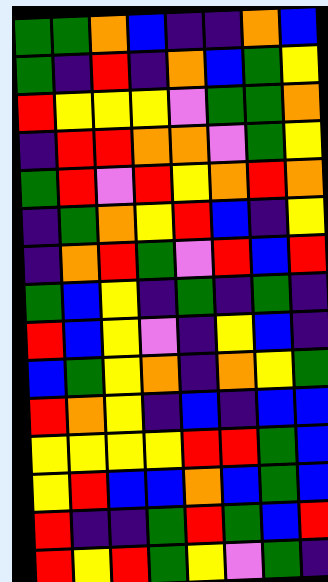[["green", "green", "orange", "blue", "indigo", "indigo", "orange", "blue"], ["green", "indigo", "red", "indigo", "orange", "blue", "green", "yellow"], ["red", "yellow", "yellow", "yellow", "violet", "green", "green", "orange"], ["indigo", "red", "red", "orange", "orange", "violet", "green", "yellow"], ["green", "red", "violet", "red", "yellow", "orange", "red", "orange"], ["indigo", "green", "orange", "yellow", "red", "blue", "indigo", "yellow"], ["indigo", "orange", "red", "green", "violet", "red", "blue", "red"], ["green", "blue", "yellow", "indigo", "green", "indigo", "green", "indigo"], ["red", "blue", "yellow", "violet", "indigo", "yellow", "blue", "indigo"], ["blue", "green", "yellow", "orange", "indigo", "orange", "yellow", "green"], ["red", "orange", "yellow", "indigo", "blue", "indigo", "blue", "blue"], ["yellow", "yellow", "yellow", "yellow", "red", "red", "green", "blue"], ["yellow", "red", "blue", "blue", "orange", "blue", "green", "blue"], ["red", "indigo", "indigo", "green", "red", "green", "blue", "red"], ["red", "yellow", "red", "green", "yellow", "violet", "green", "indigo"]]